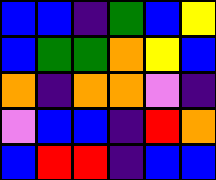[["blue", "blue", "indigo", "green", "blue", "yellow"], ["blue", "green", "green", "orange", "yellow", "blue"], ["orange", "indigo", "orange", "orange", "violet", "indigo"], ["violet", "blue", "blue", "indigo", "red", "orange"], ["blue", "red", "red", "indigo", "blue", "blue"]]